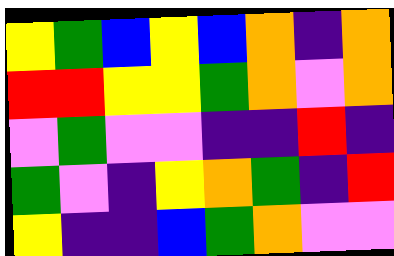[["yellow", "green", "blue", "yellow", "blue", "orange", "indigo", "orange"], ["red", "red", "yellow", "yellow", "green", "orange", "violet", "orange"], ["violet", "green", "violet", "violet", "indigo", "indigo", "red", "indigo"], ["green", "violet", "indigo", "yellow", "orange", "green", "indigo", "red"], ["yellow", "indigo", "indigo", "blue", "green", "orange", "violet", "violet"]]